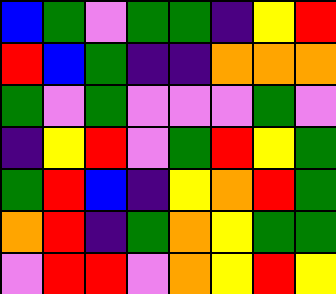[["blue", "green", "violet", "green", "green", "indigo", "yellow", "red"], ["red", "blue", "green", "indigo", "indigo", "orange", "orange", "orange"], ["green", "violet", "green", "violet", "violet", "violet", "green", "violet"], ["indigo", "yellow", "red", "violet", "green", "red", "yellow", "green"], ["green", "red", "blue", "indigo", "yellow", "orange", "red", "green"], ["orange", "red", "indigo", "green", "orange", "yellow", "green", "green"], ["violet", "red", "red", "violet", "orange", "yellow", "red", "yellow"]]